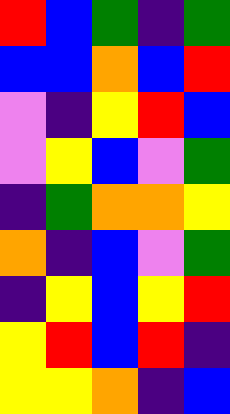[["red", "blue", "green", "indigo", "green"], ["blue", "blue", "orange", "blue", "red"], ["violet", "indigo", "yellow", "red", "blue"], ["violet", "yellow", "blue", "violet", "green"], ["indigo", "green", "orange", "orange", "yellow"], ["orange", "indigo", "blue", "violet", "green"], ["indigo", "yellow", "blue", "yellow", "red"], ["yellow", "red", "blue", "red", "indigo"], ["yellow", "yellow", "orange", "indigo", "blue"]]